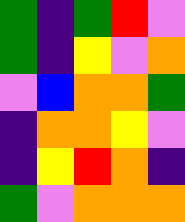[["green", "indigo", "green", "red", "violet"], ["green", "indigo", "yellow", "violet", "orange"], ["violet", "blue", "orange", "orange", "green"], ["indigo", "orange", "orange", "yellow", "violet"], ["indigo", "yellow", "red", "orange", "indigo"], ["green", "violet", "orange", "orange", "orange"]]